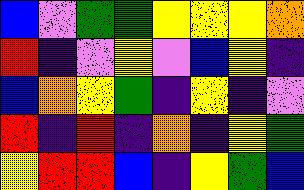[["blue", "violet", "green", "green", "yellow", "yellow", "yellow", "orange"], ["red", "indigo", "violet", "yellow", "violet", "blue", "yellow", "indigo"], ["blue", "orange", "yellow", "green", "indigo", "yellow", "indigo", "violet"], ["red", "indigo", "red", "indigo", "orange", "indigo", "yellow", "green"], ["yellow", "red", "red", "blue", "indigo", "yellow", "green", "blue"]]